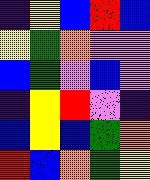[["indigo", "yellow", "blue", "red", "blue"], ["yellow", "green", "orange", "violet", "violet"], ["blue", "green", "violet", "blue", "violet"], ["indigo", "yellow", "red", "violet", "indigo"], ["blue", "yellow", "blue", "green", "orange"], ["red", "blue", "orange", "green", "yellow"]]